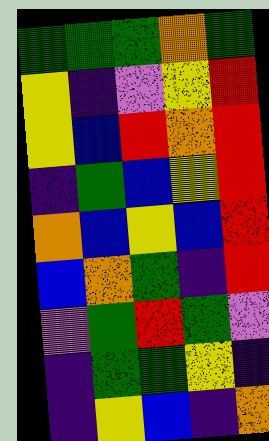[["green", "green", "green", "orange", "green"], ["yellow", "indigo", "violet", "yellow", "red"], ["yellow", "blue", "red", "orange", "red"], ["indigo", "green", "blue", "yellow", "red"], ["orange", "blue", "yellow", "blue", "red"], ["blue", "orange", "green", "indigo", "red"], ["violet", "green", "red", "green", "violet"], ["indigo", "green", "green", "yellow", "indigo"], ["indigo", "yellow", "blue", "indigo", "orange"]]